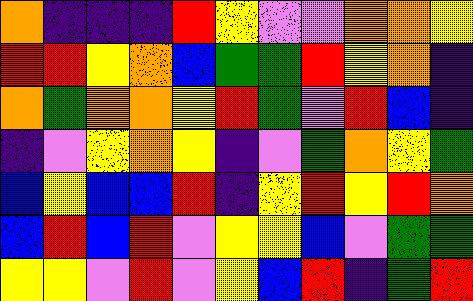[["orange", "indigo", "indigo", "indigo", "red", "yellow", "violet", "violet", "orange", "orange", "yellow"], ["red", "red", "yellow", "orange", "blue", "green", "green", "red", "yellow", "orange", "indigo"], ["orange", "green", "orange", "orange", "yellow", "red", "green", "violet", "red", "blue", "indigo"], ["indigo", "violet", "yellow", "orange", "yellow", "indigo", "violet", "green", "orange", "yellow", "green"], ["blue", "yellow", "blue", "blue", "red", "indigo", "yellow", "red", "yellow", "red", "orange"], ["blue", "red", "blue", "red", "violet", "yellow", "yellow", "blue", "violet", "green", "green"], ["yellow", "yellow", "violet", "red", "violet", "yellow", "blue", "red", "indigo", "green", "red"]]